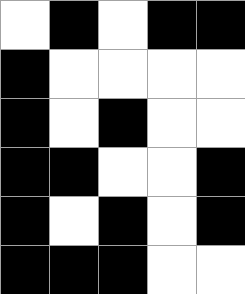[["white", "black", "white", "black", "black"], ["black", "white", "white", "white", "white"], ["black", "white", "black", "white", "white"], ["black", "black", "white", "white", "black"], ["black", "white", "black", "white", "black"], ["black", "black", "black", "white", "white"]]